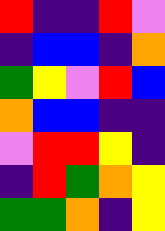[["red", "indigo", "indigo", "red", "violet"], ["indigo", "blue", "blue", "indigo", "orange"], ["green", "yellow", "violet", "red", "blue"], ["orange", "blue", "blue", "indigo", "indigo"], ["violet", "red", "red", "yellow", "indigo"], ["indigo", "red", "green", "orange", "yellow"], ["green", "green", "orange", "indigo", "yellow"]]